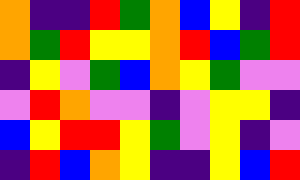[["orange", "indigo", "indigo", "red", "green", "orange", "blue", "yellow", "indigo", "red"], ["orange", "green", "red", "yellow", "yellow", "orange", "red", "blue", "green", "red"], ["indigo", "yellow", "violet", "green", "blue", "orange", "yellow", "green", "violet", "violet"], ["violet", "red", "orange", "violet", "violet", "indigo", "violet", "yellow", "yellow", "indigo"], ["blue", "yellow", "red", "red", "yellow", "green", "violet", "yellow", "indigo", "violet"], ["indigo", "red", "blue", "orange", "yellow", "indigo", "indigo", "yellow", "blue", "red"]]